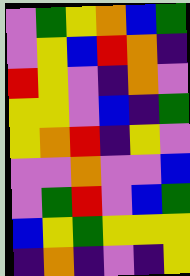[["violet", "green", "yellow", "orange", "blue", "green"], ["violet", "yellow", "blue", "red", "orange", "indigo"], ["red", "yellow", "violet", "indigo", "orange", "violet"], ["yellow", "yellow", "violet", "blue", "indigo", "green"], ["yellow", "orange", "red", "indigo", "yellow", "violet"], ["violet", "violet", "orange", "violet", "violet", "blue"], ["violet", "green", "red", "violet", "blue", "green"], ["blue", "yellow", "green", "yellow", "yellow", "yellow"], ["indigo", "orange", "indigo", "violet", "indigo", "yellow"]]